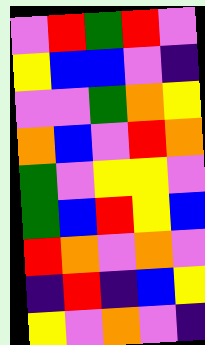[["violet", "red", "green", "red", "violet"], ["yellow", "blue", "blue", "violet", "indigo"], ["violet", "violet", "green", "orange", "yellow"], ["orange", "blue", "violet", "red", "orange"], ["green", "violet", "yellow", "yellow", "violet"], ["green", "blue", "red", "yellow", "blue"], ["red", "orange", "violet", "orange", "violet"], ["indigo", "red", "indigo", "blue", "yellow"], ["yellow", "violet", "orange", "violet", "indigo"]]